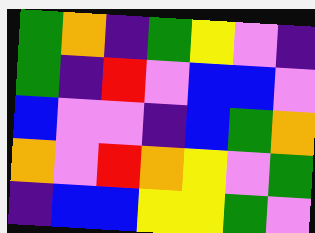[["green", "orange", "indigo", "green", "yellow", "violet", "indigo"], ["green", "indigo", "red", "violet", "blue", "blue", "violet"], ["blue", "violet", "violet", "indigo", "blue", "green", "orange"], ["orange", "violet", "red", "orange", "yellow", "violet", "green"], ["indigo", "blue", "blue", "yellow", "yellow", "green", "violet"]]